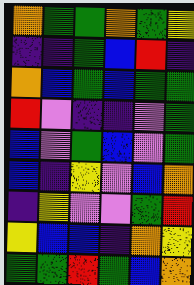[["orange", "green", "green", "orange", "green", "yellow"], ["indigo", "indigo", "green", "blue", "red", "indigo"], ["orange", "blue", "green", "blue", "green", "green"], ["red", "violet", "indigo", "indigo", "violet", "green"], ["blue", "violet", "green", "blue", "violet", "green"], ["blue", "indigo", "yellow", "violet", "blue", "orange"], ["indigo", "yellow", "violet", "violet", "green", "red"], ["yellow", "blue", "blue", "indigo", "orange", "yellow"], ["green", "green", "red", "green", "blue", "orange"]]